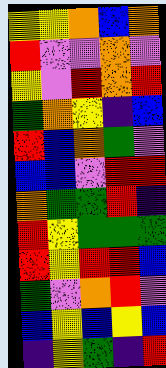[["yellow", "yellow", "orange", "blue", "orange"], ["red", "violet", "violet", "orange", "violet"], ["yellow", "violet", "red", "orange", "red"], ["green", "orange", "yellow", "indigo", "blue"], ["red", "blue", "orange", "green", "violet"], ["blue", "blue", "violet", "red", "red"], ["orange", "green", "green", "red", "indigo"], ["red", "yellow", "green", "green", "green"], ["red", "yellow", "red", "red", "blue"], ["green", "violet", "orange", "red", "violet"], ["blue", "yellow", "blue", "yellow", "blue"], ["indigo", "yellow", "green", "indigo", "red"]]